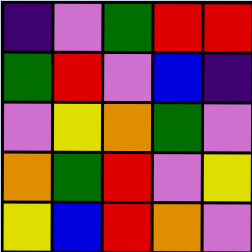[["indigo", "violet", "green", "red", "red"], ["green", "red", "violet", "blue", "indigo"], ["violet", "yellow", "orange", "green", "violet"], ["orange", "green", "red", "violet", "yellow"], ["yellow", "blue", "red", "orange", "violet"]]